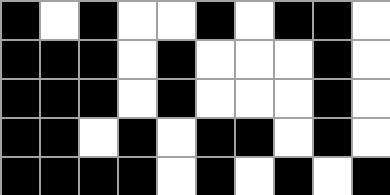[["black", "white", "black", "white", "white", "black", "white", "black", "black", "white"], ["black", "black", "black", "white", "black", "white", "white", "white", "black", "white"], ["black", "black", "black", "white", "black", "white", "white", "white", "black", "white"], ["black", "black", "white", "black", "white", "black", "black", "white", "black", "white"], ["black", "black", "black", "black", "white", "black", "white", "black", "white", "black"]]